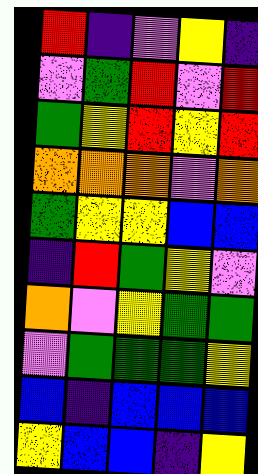[["red", "indigo", "violet", "yellow", "indigo"], ["violet", "green", "red", "violet", "red"], ["green", "yellow", "red", "yellow", "red"], ["orange", "orange", "orange", "violet", "orange"], ["green", "yellow", "yellow", "blue", "blue"], ["indigo", "red", "green", "yellow", "violet"], ["orange", "violet", "yellow", "green", "green"], ["violet", "green", "green", "green", "yellow"], ["blue", "indigo", "blue", "blue", "blue"], ["yellow", "blue", "blue", "indigo", "yellow"]]